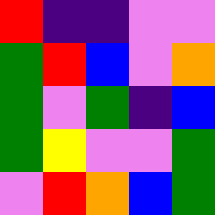[["red", "indigo", "indigo", "violet", "violet"], ["green", "red", "blue", "violet", "orange"], ["green", "violet", "green", "indigo", "blue"], ["green", "yellow", "violet", "violet", "green"], ["violet", "red", "orange", "blue", "green"]]